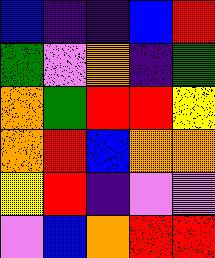[["blue", "indigo", "indigo", "blue", "red"], ["green", "violet", "orange", "indigo", "green"], ["orange", "green", "red", "red", "yellow"], ["orange", "red", "blue", "orange", "orange"], ["yellow", "red", "indigo", "violet", "violet"], ["violet", "blue", "orange", "red", "red"]]